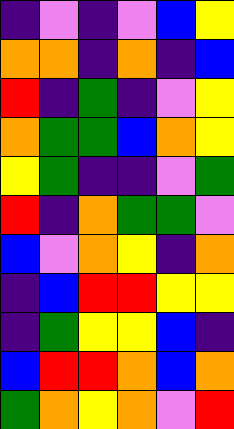[["indigo", "violet", "indigo", "violet", "blue", "yellow"], ["orange", "orange", "indigo", "orange", "indigo", "blue"], ["red", "indigo", "green", "indigo", "violet", "yellow"], ["orange", "green", "green", "blue", "orange", "yellow"], ["yellow", "green", "indigo", "indigo", "violet", "green"], ["red", "indigo", "orange", "green", "green", "violet"], ["blue", "violet", "orange", "yellow", "indigo", "orange"], ["indigo", "blue", "red", "red", "yellow", "yellow"], ["indigo", "green", "yellow", "yellow", "blue", "indigo"], ["blue", "red", "red", "orange", "blue", "orange"], ["green", "orange", "yellow", "orange", "violet", "red"]]